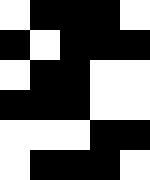[["white", "black", "black", "black", "white"], ["black", "white", "black", "black", "black"], ["white", "black", "black", "white", "white"], ["black", "black", "black", "white", "white"], ["white", "white", "white", "black", "black"], ["white", "black", "black", "black", "white"]]